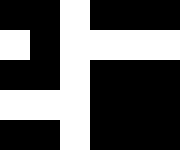[["black", "black", "white", "black", "black", "black"], ["white", "black", "white", "white", "white", "white"], ["black", "black", "white", "black", "black", "black"], ["white", "white", "white", "black", "black", "black"], ["black", "black", "white", "black", "black", "black"]]